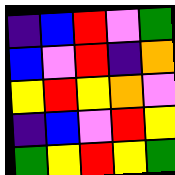[["indigo", "blue", "red", "violet", "green"], ["blue", "violet", "red", "indigo", "orange"], ["yellow", "red", "yellow", "orange", "violet"], ["indigo", "blue", "violet", "red", "yellow"], ["green", "yellow", "red", "yellow", "green"]]